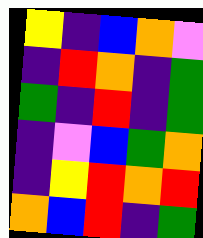[["yellow", "indigo", "blue", "orange", "violet"], ["indigo", "red", "orange", "indigo", "green"], ["green", "indigo", "red", "indigo", "green"], ["indigo", "violet", "blue", "green", "orange"], ["indigo", "yellow", "red", "orange", "red"], ["orange", "blue", "red", "indigo", "green"]]